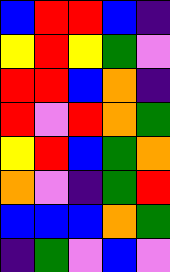[["blue", "red", "red", "blue", "indigo"], ["yellow", "red", "yellow", "green", "violet"], ["red", "red", "blue", "orange", "indigo"], ["red", "violet", "red", "orange", "green"], ["yellow", "red", "blue", "green", "orange"], ["orange", "violet", "indigo", "green", "red"], ["blue", "blue", "blue", "orange", "green"], ["indigo", "green", "violet", "blue", "violet"]]